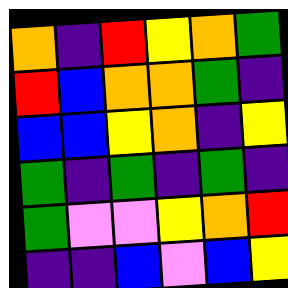[["orange", "indigo", "red", "yellow", "orange", "green"], ["red", "blue", "orange", "orange", "green", "indigo"], ["blue", "blue", "yellow", "orange", "indigo", "yellow"], ["green", "indigo", "green", "indigo", "green", "indigo"], ["green", "violet", "violet", "yellow", "orange", "red"], ["indigo", "indigo", "blue", "violet", "blue", "yellow"]]